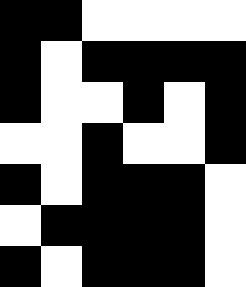[["black", "black", "white", "white", "white", "white"], ["black", "white", "black", "black", "black", "black"], ["black", "white", "white", "black", "white", "black"], ["white", "white", "black", "white", "white", "black"], ["black", "white", "black", "black", "black", "white"], ["white", "black", "black", "black", "black", "white"], ["black", "white", "black", "black", "black", "white"]]